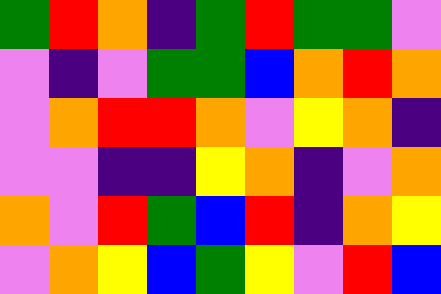[["green", "red", "orange", "indigo", "green", "red", "green", "green", "violet"], ["violet", "indigo", "violet", "green", "green", "blue", "orange", "red", "orange"], ["violet", "orange", "red", "red", "orange", "violet", "yellow", "orange", "indigo"], ["violet", "violet", "indigo", "indigo", "yellow", "orange", "indigo", "violet", "orange"], ["orange", "violet", "red", "green", "blue", "red", "indigo", "orange", "yellow"], ["violet", "orange", "yellow", "blue", "green", "yellow", "violet", "red", "blue"]]